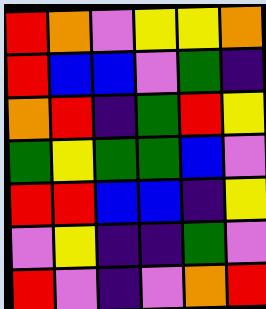[["red", "orange", "violet", "yellow", "yellow", "orange"], ["red", "blue", "blue", "violet", "green", "indigo"], ["orange", "red", "indigo", "green", "red", "yellow"], ["green", "yellow", "green", "green", "blue", "violet"], ["red", "red", "blue", "blue", "indigo", "yellow"], ["violet", "yellow", "indigo", "indigo", "green", "violet"], ["red", "violet", "indigo", "violet", "orange", "red"]]